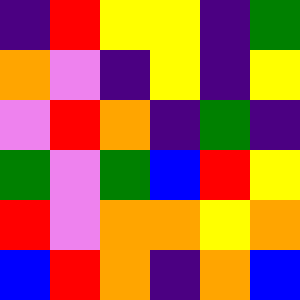[["indigo", "red", "yellow", "yellow", "indigo", "green"], ["orange", "violet", "indigo", "yellow", "indigo", "yellow"], ["violet", "red", "orange", "indigo", "green", "indigo"], ["green", "violet", "green", "blue", "red", "yellow"], ["red", "violet", "orange", "orange", "yellow", "orange"], ["blue", "red", "orange", "indigo", "orange", "blue"]]